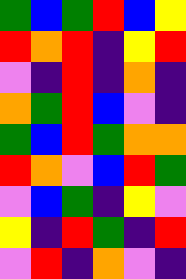[["green", "blue", "green", "red", "blue", "yellow"], ["red", "orange", "red", "indigo", "yellow", "red"], ["violet", "indigo", "red", "indigo", "orange", "indigo"], ["orange", "green", "red", "blue", "violet", "indigo"], ["green", "blue", "red", "green", "orange", "orange"], ["red", "orange", "violet", "blue", "red", "green"], ["violet", "blue", "green", "indigo", "yellow", "violet"], ["yellow", "indigo", "red", "green", "indigo", "red"], ["violet", "red", "indigo", "orange", "violet", "indigo"]]